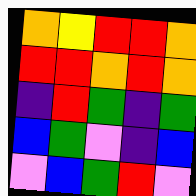[["orange", "yellow", "red", "red", "orange"], ["red", "red", "orange", "red", "orange"], ["indigo", "red", "green", "indigo", "green"], ["blue", "green", "violet", "indigo", "blue"], ["violet", "blue", "green", "red", "violet"]]